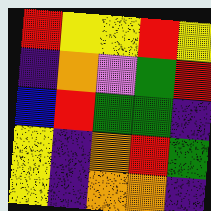[["red", "yellow", "yellow", "red", "yellow"], ["indigo", "orange", "violet", "green", "red"], ["blue", "red", "green", "green", "indigo"], ["yellow", "indigo", "orange", "red", "green"], ["yellow", "indigo", "orange", "orange", "indigo"]]